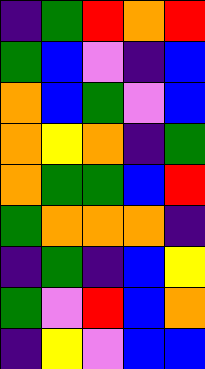[["indigo", "green", "red", "orange", "red"], ["green", "blue", "violet", "indigo", "blue"], ["orange", "blue", "green", "violet", "blue"], ["orange", "yellow", "orange", "indigo", "green"], ["orange", "green", "green", "blue", "red"], ["green", "orange", "orange", "orange", "indigo"], ["indigo", "green", "indigo", "blue", "yellow"], ["green", "violet", "red", "blue", "orange"], ["indigo", "yellow", "violet", "blue", "blue"]]